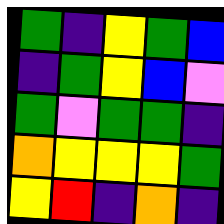[["green", "indigo", "yellow", "green", "blue"], ["indigo", "green", "yellow", "blue", "violet"], ["green", "violet", "green", "green", "indigo"], ["orange", "yellow", "yellow", "yellow", "green"], ["yellow", "red", "indigo", "orange", "indigo"]]